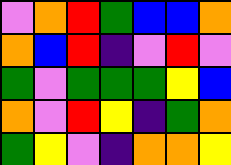[["violet", "orange", "red", "green", "blue", "blue", "orange"], ["orange", "blue", "red", "indigo", "violet", "red", "violet"], ["green", "violet", "green", "green", "green", "yellow", "blue"], ["orange", "violet", "red", "yellow", "indigo", "green", "orange"], ["green", "yellow", "violet", "indigo", "orange", "orange", "yellow"]]